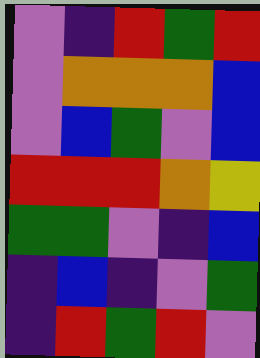[["violet", "indigo", "red", "green", "red"], ["violet", "orange", "orange", "orange", "blue"], ["violet", "blue", "green", "violet", "blue"], ["red", "red", "red", "orange", "yellow"], ["green", "green", "violet", "indigo", "blue"], ["indigo", "blue", "indigo", "violet", "green"], ["indigo", "red", "green", "red", "violet"]]